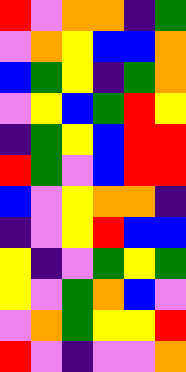[["red", "violet", "orange", "orange", "indigo", "green"], ["violet", "orange", "yellow", "blue", "blue", "orange"], ["blue", "green", "yellow", "indigo", "green", "orange"], ["violet", "yellow", "blue", "green", "red", "yellow"], ["indigo", "green", "yellow", "blue", "red", "red"], ["red", "green", "violet", "blue", "red", "red"], ["blue", "violet", "yellow", "orange", "orange", "indigo"], ["indigo", "violet", "yellow", "red", "blue", "blue"], ["yellow", "indigo", "violet", "green", "yellow", "green"], ["yellow", "violet", "green", "orange", "blue", "violet"], ["violet", "orange", "green", "yellow", "yellow", "red"], ["red", "violet", "indigo", "violet", "violet", "orange"]]